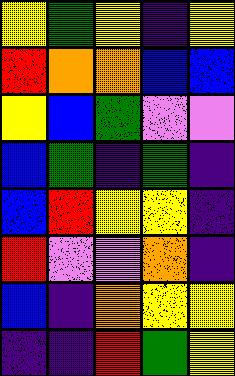[["yellow", "green", "yellow", "indigo", "yellow"], ["red", "orange", "orange", "blue", "blue"], ["yellow", "blue", "green", "violet", "violet"], ["blue", "green", "indigo", "green", "indigo"], ["blue", "red", "yellow", "yellow", "indigo"], ["red", "violet", "violet", "orange", "indigo"], ["blue", "indigo", "orange", "yellow", "yellow"], ["indigo", "indigo", "red", "green", "yellow"]]